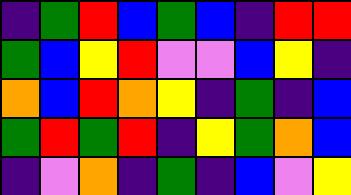[["indigo", "green", "red", "blue", "green", "blue", "indigo", "red", "red"], ["green", "blue", "yellow", "red", "violet", "violet", "blue", "yellow", "indigo"], ["orange", "blue", "red", "orange", "yellow", "indigo", "green", "indigo", "blue"], ["green", "red", "green", "red", "indigo", "yellow", "green", "orange", "blue"], ["indigo", "violet", "orange", "indigo", "green", "indigo", "blue", "violet", "yellow"]]